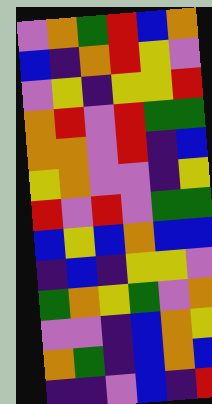[["violet", "orange", "green", "red", "blue", "orange"], ["blue", "indigo", "orange", "red", "yellow", "violet"], ["violet", "yellow", "indigo", "yellow", "yellow", "red"], ["orange", "red", "violet", "red", "green", "green"], ["orange", "orange", "violet", "red", "indigo", "blue"], ["yellow", "orange", "violet", "violet", "indigo", "yellow"], ["red", "violet", "red", "violet", "green", "green"], ["blue", "yellow", "blue", "orange", "blue", "blue"], ["indigo", "blue", "indigo", "yellow", "yellow", "violet"], ["green", "orange", "yellow", "green", "violet", "orange"], ["violet", "violet", "indigo", "blue", "orange", "yellow"], ["orange", "green", "indigo", "blue", "orange", "blue"], ["indigo", "indigo", "violet", "blue", "indigo", "red"]]